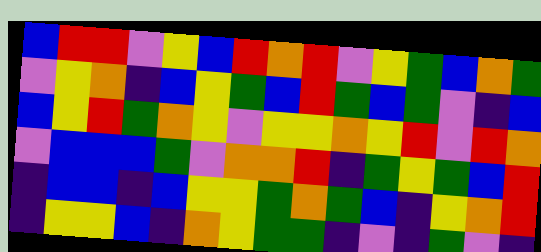[["blue", "red", "red", "violet", "yellow", "blue", "red", "orange", "red", "violet", "yellow", "green", "blue", "orange", "green"], ["violet", "yellow", "orange", "indigo", "blue", "yellow", "green", "blue", "red", "green", "blue", "green", "violet", "indigo", "blue"], ["blue", "yellow", "red", "green", "orange", "yellow", "violet", "yellow", "yellow", "orange", "yellow", "red", "violet", "red", "orange"], ["violet", "blue", "blue", "blue", "green", "violet", "orange", "orange", "red", "indigo", "green", "yellow", "green", "blue", "red"], ["indigo", "blue", "blue", "indigo", "blue", "yellow", "yellow", "green", "orange", "green", "blue", "indigo", "yellow", "orange", "red"], ["indigo", "yellow", "yellow", "blue", "indigo", "orange", "yellow", "green", "green", "indigo", "violet", "indigo", "green", "violet", "indigo"]]